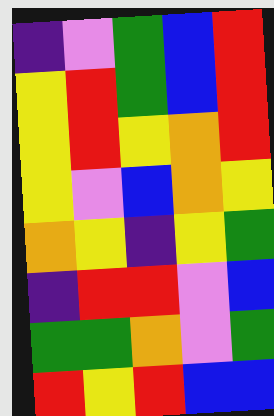[["indigo", "violet", "green", "blue", "red"], ["yellow", "red", "green", "blue", "red"], ["yellow", "red", "yellow", "orange", "red"], ["yellow", "violet", "blue", "orange", "yellow"], ["orange", "yellow", "indigo", "yellow", "green"], ["indigo", "red", "red", "violet", "blue"], ["green", "green", "orange", "violet", "green"], ["red", "yellow", "red", "blue", "blue"]]